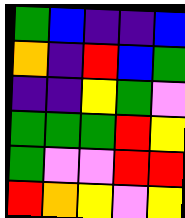[["green", "blue", "indigo", "indigo", "blue"], ["orange", "indigo", "red", "blue", "green"], ["indigo", "indigo", "yellow", "green", "violet"], ["green", "green", "green", "red", "yellow"], ["green", "violet", "violet", "red", "red"], ["red", "orange", "yellow", "violet", "yellow"]]